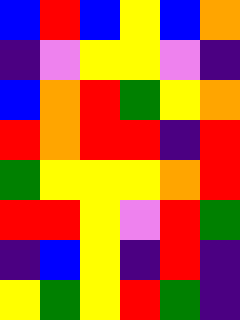[["blue", "red", "blue", "yellow", "blue", "orange"], ["indigo", "violet", "yellow", "yellow", "violet", "indigo"], ["blue", "orange", "red", "green", "yellow", "orange"], ["red", "orange", "red", "red", "indigo", "red"], ["green", "yellow", "yellow", "yellow", "orange", "red"], ["red", "red", "yellow", "violet", "red", "green"], ["indigo", "blue", "yellow", "indigo", "red", "indigo"], ["yellow", "green", "yellow", "red", "green", "indigo"]]